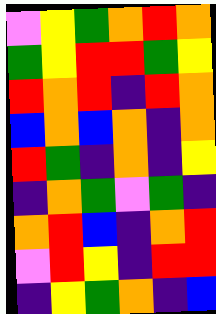[["violet", "yellow", "green", "orange", "red", "orange"], ["green", "yellow", "red", "red", "green", "yellow"], ["red", "orange", "red", "indigo", "red", "orange"], ["blue", "orange", "blue", "orange", "indigo", "orange"], ["red", "green", "indigo", "orange", "indigo", "yellow"], ["indigo", "orange", "green", "violet", "green", "indigo"], ["orange", "red", "blue", "indigo", "orange", "red"], ["violet", "red", "yellow", "indigo", "red", "red"], ["indigo", "yellow", "green", "orange", "indigo", "blue"]]